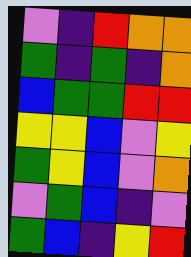[["violet", "indigo", "red", "orange", "orange"], ["green", "indigo", "green", "indigo", "orange"], ["blue", "green", "green", "red", "red"], ["yellow", "yellow", "blue", "violet", "yellow"], ["green", "yellow", "blue", "violet", "orange"], ["violet", "green", "blue", "indigo", "violet"], ["green", "blue", "indigo", "yellow", "red"]]